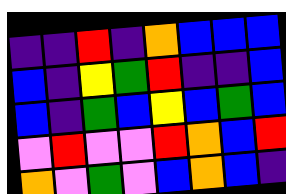[["indigo", "indigo", "red", "indigo", "orange", "blue", "blue", "blue"], ["blue", "indigo", "yellow", "green", "red", "indigo", "indigo", "blue"], ["blue", "indigo", "green", "blue", "yellow", "blue", "green", "blue"], ["violet", "red", "violet", "violet", "red", "orange", "blue", "red"], ["orange", "violet", "green", "violet", "blue", "orange", "blue", "indigo"]]